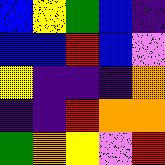[["blue", "yellow", "green", "blue", "indigo"], ["blue", "blue", "red", "blue", "violet"], ["yellow", "indigo", "indigo", "indigo", "orange"], ["indigo", "indigo", "red", "orange", "orange"], ["green", "orange", "yellow", "violet", "red"]]